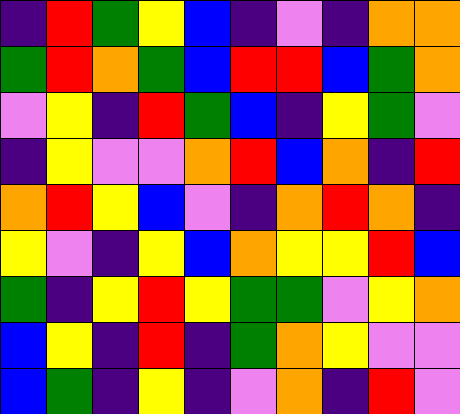[["indigo", "red", "green", "yellow", "blue", "indigo", "violet", "indigo", "orange", "orange"], ["green", "red", "orange", "green", "blue", "red", "red", "blue", "green", "orange"], ["violet", "yellow", "indigo", "red", "green", "blue", "indigo", "yellow", "green", "violet"], ["indigo", "yellow", "violet", "violet", "orange", "red", "blue", "orange", "indigo", "red"], ["orange", "red", "yellow", "blue", "violet", "indigo", "orange", "red", "orange", "indigo"], ["yellow", "violet", "indigo", "yellow", "blue", "orange", "yellow", "yellow", "red", "blue"], ["green", "indigo", "yellow", "red", "yellow", "green", "green", "violet", "yellow", "orange"], ["blue", "yellow", "indigo", "red", "indigo", "green", "orange", "yellow", "violet", "violet"], ["blue", "green", "indigo", "yellow", "indigo", "violet", "orange", "indigo", "red", "violet"]]